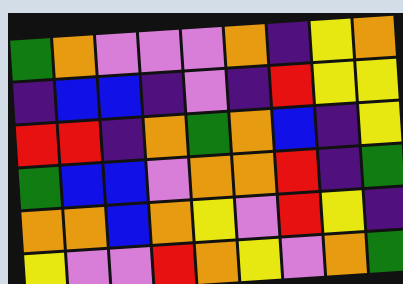[["green", "orange", "violet", "violet", "violet", "orange", "indigo", "yellow", "orange"], ["indigo", "blue", "blue", "indigo", "violet", "indigo", "red", "yellow", "yellow"], ["red", "red", "indigo", "orange", "green", "orange", "blue", "indigo", "yellow"], ["green", "blue", "blue", "violet", "orange", "orange", "red", "indigo", "green"], ["orange", "orange", "blue", "orange", "yellow", "violet", "red", "yellow", "indigo"], ["yellow", "violet", "violet", "red", "orange", "yellow", "violet", "orange", "green"]]